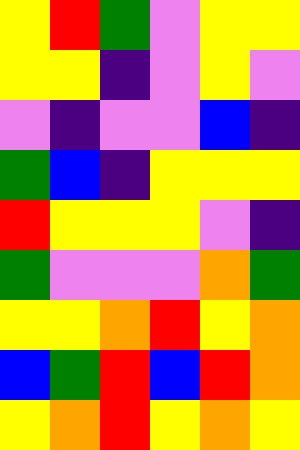[["yellow", "red", "green", "violet", "yellow", "yellow"], ["yellow", "yellow", "indigo", "violet", "yellow", "violet"], ["violet", "indigo", "violet", "violet", "blue", "indigo"], ["green", "blue", "indigo", "yellow", "yellow", "yellow"], ["red", "yellow", "yellow", "yellow", "violet", "indigo"], ["green", "violet", "violet", "violet", "orange", "green"], ["yellow", "yellow", "orange", "red", "yellow", "orange"], ["blue", "green", "red", "blue", "red", "orange"], ["yellow", "orange", "red", "yellow", "orange", "yellow"]]